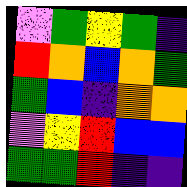[["violet", "green", "yellow", "green", "indigo"], ["red", "orange", "blue", "orange", "green"], ["green", "blue", "indigo", "orange", "orange"], ["violet", "yellow", "red", "blue", "blue"], ["green", "green", "red", "indigo", "indigo"]]